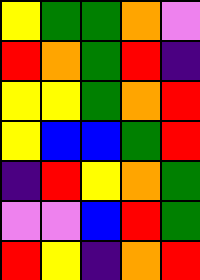[["yellow", "green", "green", "orange", "violet"], ["red", "orange", "green", "red", "indigo"], ["yellow", "yellow", "green", "orange", "red"], ["yellow", "blue", "blue", "green", "red"], ["indigo", "red", "yellow", "orange", "green"], ["violet", "violet", "blue", "red", "green"], ["red", "yellow", "indigo", "orange", "red"]]